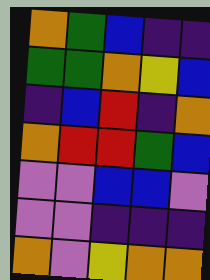[["orange", "green", "blue", "indigo", "indigo"], ["green", "green", "orange", "yellow", "blue"], ["indigo", "blue", "red", "indigo", "orange"], ["orange", "red", "red", "green", "blue"], ["violet", "violet", "blue", "blue", "violet"], ["violet", "violet", "indigo", "indigo", "indigo"], ["orange", "violet", "yellow", "orange", "orange"]]